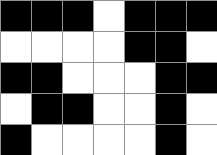[["black", "black", "black", "white", "black", "black", "black"], ["white", "white", "white", "white", "black", "black", "white"], ["black", "black", "white", "white", "white", "black", "black"], ["white", "black", "black", "white", "white", "black", "white"], ["black", "white", "white", "white", "white", "black", "white"]]